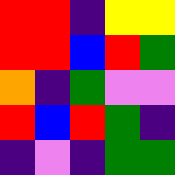[["red", "red", "indigo", "yellow", "yellow"], ["red", "red", "blue", "red", "green"], ["orange", "indigo", "green", "violet", "violet"], ["red", "blue", "red", "green", "indigo"], ["indigo", "violet", "indigo", "green", "green"]]